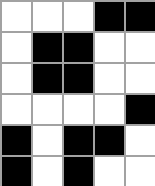[["white", "white", "white", "black", "black"], ["white", "black", "black", "white", "white"], ["white", "black", "black", "white", "white"], ["white", "white", "white", "white", "black"], ["black", "white", "black", "black", "white"], ["black", "white", "black", "white", "white"]]